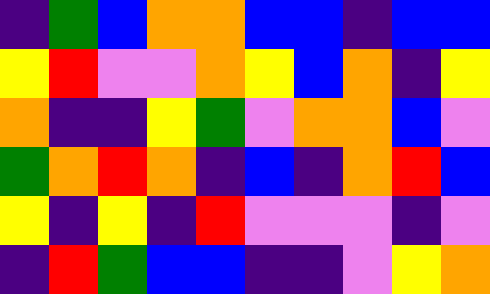[["indigo", "green", "blue", "orange", "orange", "blue", "blue", "indigo", "blue", "blue"], ["yellow", "red", "violet", "violet", "orange", "yellow", "blue", "orange", "indigo", "yellow"], ["orange", "indigo", "indigo", "yellow", "green", "violet", "orange", "orange", "blue", "violet"], ["green", "orange", "red", "orange", "indigo", "blue", "indigo", "orange", "red", "blue"], ["yellow", "indigo", "yellow", "indigo", "red", "violet", "violet", "violet", "indigo", "violet"], ["indigo", "red", "green", "blue", "blue", "indigo", "indigo", "violet", "yellow", "orange"]]